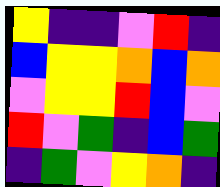[["yellow", "indigo", "indigo", "violet", "red", "indigo"], ["blue", "yellow", "yellow", "orange", "blue", "orange"], ["violet", "yellow", "yellow", "red", "blue", "violet"], ["red", "violet", "green", "indigo", "blue", "green"], ["indigo", "green", "violet", "yellow", "orange", "indigo"]]